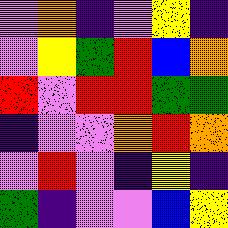[["violet", "orange", "indigo", "violet", "yellow", "indigo"], ["violet", "yellow", "green", "red", "blue", "orange"], ["red", "violet", "red", "red", "green", "green"], ["indigo", "violet", "violet", "orange", "red", "orange"], ["violet", "red", "violet", "indigo", "yellow", "indigo"], ["green", "indigo", "violet", "violet", "blue", "yellow"]]